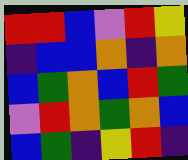[["red", "red", "blue", "violet", "red", "yellow"], ["indigo", "blue", "blue", "orange", "indigo", "orange"], ["blue", "green", "orange", "blue", "red", "green"], ["violet", "red", "orange", "green", "orange", "blue"], ["blue", "green", "indigo", "yellow", "red", "indigo"]]